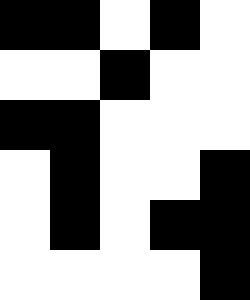[["black", "black", "white", "black", "white"], ["white", "white", "black", "white", "white"], ["black", "black", "white", "white", "white"], ["white", "black", "white", "white", "black"], ["white", "black", "white", "black", "black"], ["white", "white", "white", "white", "black"]]